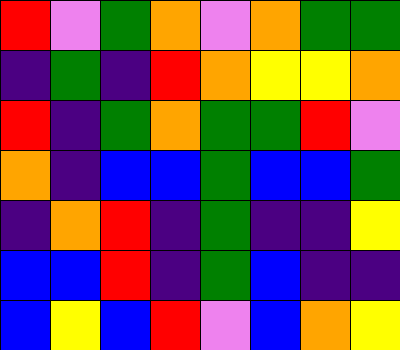[["red", "violet", "green", "orange", "violet", "orange", "green", "green"], ["indigo", "green", "indigo", "red", "orange", "yellow", "yellow", "orange"], ["red", "indigo", "green", "orange", "green", "green", "red", "violet"], ["orange", "indigo", "blue", "blue", "green", "blue", "blue", "green"], ["indigo", "orange", "red", "indigo", "green", "indigo", "indigo", "yellow"], ["blue", "blue", "red", "indigo", "green", "blue", "indigo", "indigo"], ["blue", "yellow", "blue", "red", "violet", "blue", "orange", "yellow"]]